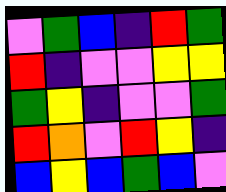[["violet", "green", "blue", "indigo", "red", "green"], ["red", "indigo", "violet", "violet", "yellow", "yellow"], ["green", "yellow", "indigo", "violet", "violet", "green"], ["red", "orange", "violet", "red", "yellow", "indigo"], ["blue", "yellow", "blue", "green", "blue", "violet"]]